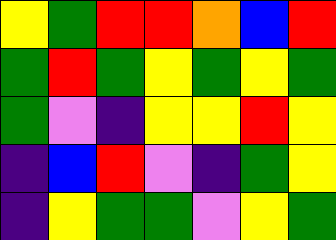[["yellow", "green", "red", "red", "orange", "blue", "red"], ["green", "red", "green", "yellow", "green", "yellow", "green"], ["green", "violet", "indigo", "yellow", "yellow", "red", "yellow"], ["indigo", "blue", "red", "violet", "indigo", "green", "yellow"], ["indigo", "yellow", "green", "green", "violet", "yellow", "green"]]